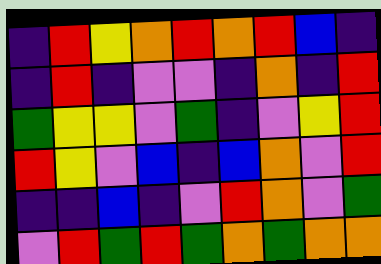[["indigo", "red", "yellow", "orange", "red", "orange", "red", "blue", "indigo"], ["indigo", "red", "indigo", "violet", "violet", "indigo", "orange", "indigo", "red"], ["green", "yellow", "yellow", "violet", "green", "indigo", "violet", "yellow", "red"], ["red", "yellow", "violet", "blue", "indigo", "blue", "orange", "violet", "red"], ["indigo", "indigo", "blue", "indigo", "violet", "red", "orange", "violet", "green"], ["violet", "red", "green", "red", "green", "orange", "green", "orange", "orange"]]